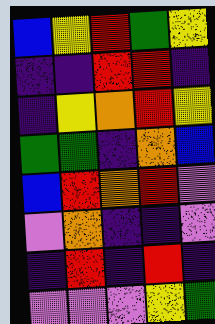[["blue", "yellow", "red", "green", "yellow"], ["indigo", "indigo", "red", "red", "indigo"], ["indigo", "yellow", "orange", "red", "yellow"], ["green", "green", "indigo", "orange", "blue"], ["blue", "red", "orange", "red", "violet"], ["violet", "orange", "indigo", "indigo", "violet"], ["indigo", "red", "indigo", "red", "indigo"], ["violet", "violet", "violet", "yellow", "green"]]